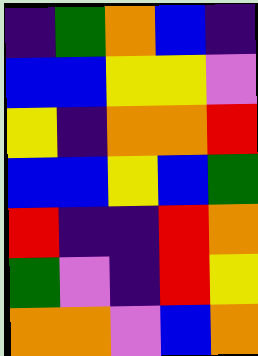[["indigo", "green", "orange", "blue", "indigo"], ["blue", "blue", "yellow", "yellow", "violet"], ["yellow", "indigo", "orange", "orange", "red"], ["blue", "blue", "yellow", "blue", "green"], ["red", "indigo", "indigo", "red", "orange"], ["green", "violet", "indigo", "red", "yellow"], ["orange", "orange", "violet", "blue", "orange"]]